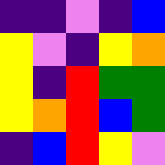[["indigo", "indigo", "violet", "indigo", "blue"], ["yellow", "violet", "indigo", "yellow", "orange"], ["yellow", "indigo", "red", "green", "green"], ["yellow", "orange", "red", "blue", "green"], ["indigo", "blue", "red", "yellow", "violet"]]